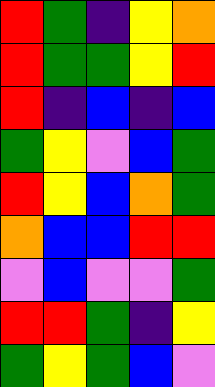[["red", "green", "indigo", "yellow", "orange"], ["red", "green", "green", "yellow", "red"], ["red", "indigo", "blue", "indigo", "blue"], ["green", "yellow", "violet", "blue", "green"], ["red", "yellow", "blue", "orange", "green"], ["orange", "blue", "blue", "red", "red"], ["violet", "blue", "violet", "violet", "green"], ["red", "red", "green", "indigo", "yellow"], ["green", "yellow", "green", "blue", "violet"]]